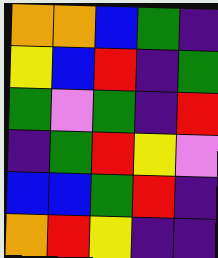[["orange", "orange", "blue", "green", "indigo"], ["yellow", "blue", "red", "indigo", "green"], ["green", "violet", "green", "indigo", "red"], ["indigo", "green", "red", "yellow", "violet"], ["blue", "blue", "green", "red", "indigo"], ["orange", "red", "yellow", "indigo", "indigo"]]